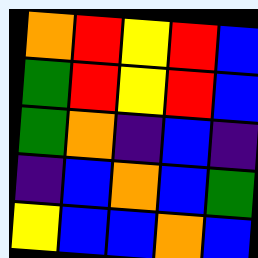[["orange", "red", "yellow", "red", "blue"], ["green", "red", "yellow", "red", "blue"], ["green", "orange", "indigo", "blue", "indigo"], ["indigo", "blue", "orange", "blue", "green"], ["yellow", "blue", "blue", "orange", "blue"]]